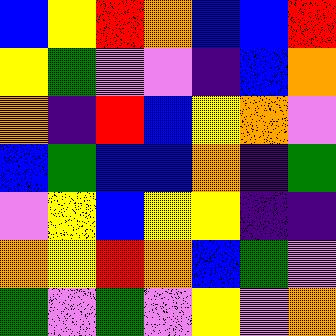[["blue", "yellow", "red", "orange", "blue", "blue", "red"], ["yellow", "green", "violet", "violet", "indigo", "blue", "orange"], ["orange", "indigo", "red", "blue", "yellow", "orange", "violet"], ["blue", "green", "blue", "blue", "orange", "indigo", "green"], ["violet", "yellow", "blue", "yellow", "yellow", "indigo", "indigo"], ["orange", "yellow", "red", "orange", "blue", "green", "violet"], ["green", "violet", "green", "violet", "yellow", "violet", "orange"]]